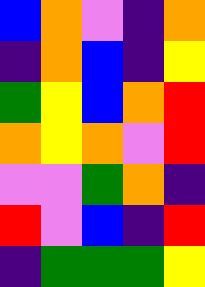[["blue", "orange", "violet", "indigo", "orange"], ["indigo", "orange", "blue", "indigo", "yellow"], ["green", "yellow", "blue", "orange", "red"], ["orange", "yellow", "orange", "violet", "red"], ["violet", "violet", "green", "orange", "indigo"], ["red", "violet", "blue", "indigo", "red"], ["indigo", "green", "green", "green", "yellow"]]